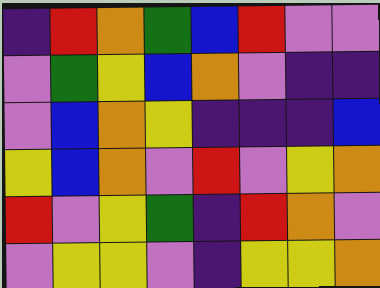[["indigo", "red", "orange", "green", "blue", "red", "violet", "violet"], ["violet", "green", "yellow", "blue", "orange", "violet", "indigo", "indigo"], ["violet", "blue", "orange", "yellow", "indigo", "indigo", "indigo", "blue"], ["yellow", "blue", "orange", "violet", "red", "violet", "yellow", "orange"], ["red", "violet", "yellow", "green", "indigo", "red", "orange", "violet"], ["violet", "yellow", "yellow", "violet", "indigo", "yellow", "yellow", "orange"]]